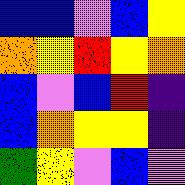[["blue", "blue", "violet", "blue", "yellow"], ["orange", "yellow", "red", "yellow", "orange"], ["blue", "violet", "blue", "red", "indigo"], ["blue", "orange", "yellow", "yellow", "indigo"], ["green", "yellow", "violet", "blue", "violet"]]